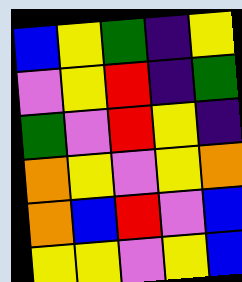[["blue", "yellow", "green", "indigo", "yellow"], ["violet", "yellow", "red", "indigo", "green"], ["green", "violet", "red", "yellow", "indigo"], ["orange", "yellow", "violet", "yellow", "orange"], ["orange", "blue", "red", "violet", "blue"], ["yellow", "yellow", "violet", "yellow", "blue"]]